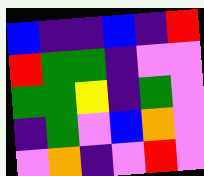[["blue", "indigo", "indigo", "blue", "indigo", "red"], ["red", "green", "green", "indigo", "violet", "violet"], ["green", "green", "yellow", "indigo", "green", "violet"], ["indigo", "green", "violet", "blue", "orange", "violet"], ["violet", "orange", "indigo", "violet", "red", "violet"]]